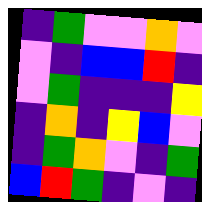[["indigo", "green", "violet", "violet", "orange", "violet"], ["violet", "indigo", "blue", "blue", "red", "indigo"], ["violet", "green", "indigo", "indigo", "indigo", "yellow"], ["indigo", "orange", "indigo", "yellow", "blue", "violet"], ["indigo", "green", "orange", "violet", "indigo", "green"], ["blue", "red", "green", "indigo", "violet", "indigo"]]